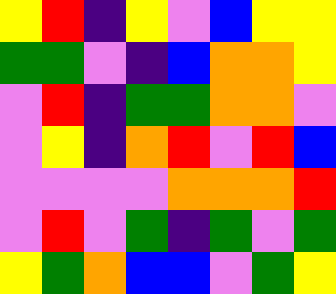[["yellow", "red", "indigo", "yellow", "violet", "blue", "yellow", "yellow"], ["green", "green", "violet", "indigo", "blue", "orange", "orange", "yellow"], ["violet", "red", "indigo", "green", "green", "orange", "orange", "violet"], ["violet", "yellow", "indigo", "orange", "red", "violet", "red", "blue"], ["violet", "violet", "violet", "violet", "orange", "orange", "orange", "red"], ["violet", "red", "violet", "green", "indigo", "green", "violet", "green"], ["yellow", "green", "orange", "blue", "blue", "violet", "green", "yellow"]]